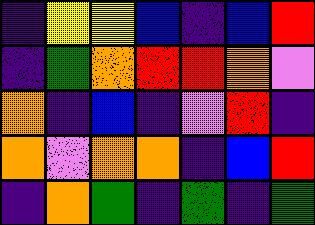[["indigo", "yellow", "yellow", "blue", "indigo", "blue", "red"], ["indigo", "green", "orange", "red", "red", "orange", "violet"], ["orange", "indigo", "blue", "indigo", "violet", "red", "indigo"], ["orange", "violet", "orange", "orange", "indigo", "blue", "red"], ["indigo", "orange", "green", "indigo", "green", "indigo", "green"]]